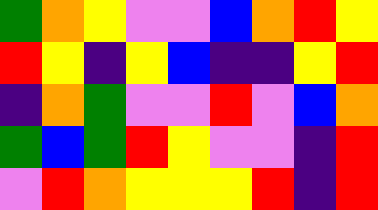[["green", "orange", "yellow", "violet", "violet", "blue", "orange", "red", "yellow"], ["red", "yellow", "indigo", "yellow", "blue", "indigo", "indigo", "yellow", "red"], ["indigo", "orange", "green", "violet", "violet", "red", "violet", "blue", "orange"], ["green", "blue", "green", "red", "yellow", "violet", "violet", "indigo", "red"], ["violet", "red", "orange", "yellow", "yellow", "yellow", "red", "indigo", "red"]]